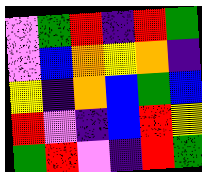[["violet", "green", "red", "indigo", "red", "green"], ["violet", "blue", "orange", "yellow", "orange", "indigo"], ["yellow", "indigo", "orange", "blue", "green", "blue"], ["red", "violet", "indigo", "blue", "red", "yellow"], ["green", "red", "violet", "indigo", "red", "green"]]